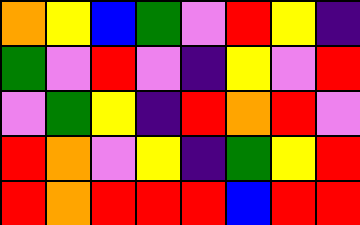[["orange", "yellow", "blue", "green", "violet", "red", "yellow", "indigo"], ["green", "violet", "red", "violet", "indigo", "yellow", "violet", "red"], ["violet", "green", "yellow", "indigo", "red", "orange", "red", "violet"], ["red", "orange", "violet", "yellow", "indigo", "green", "yellow", "red"], ["red", "orange", "red", "red", "red", "blue", "red", "red"]]